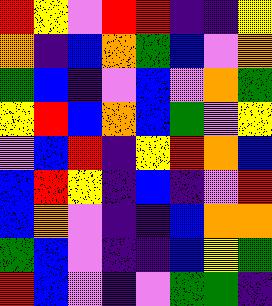[["red", "yellow", "violet", "red", "red", "indigo", "indigo", "yellow"], ["orange", "indigo", "blue", "orange", "green", "blue", "violet", "orange"], ["green", "blue", "indigo", "violet", "blue", "violet", "orange", "green"], ["yellow", "red", "blue", "orange", "blue", "green", "violet", "yellow"], ["violet", "blue", "red", "indigo", "yellow", "red", "orange", "blue"], ["blue", "red", "yellow", "indigo", "blue", "indigo", "violet", "red"], ["blue", "orange", "violet", "indigo", "indigo", "blue", "orange", "orange"], ["green", "blue", "violet", "indigo", "indigo", "blue", "yellow", "green"], ["red", "blue", "violet", "indigo", "violet", "green", "green", "indigo"]]